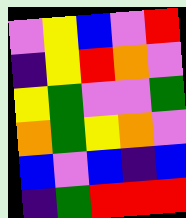[["violet", "yellow", "blue", "violet", "red"], ["indigo", "yellow", "red", "orange", "violet"], ["yellow", "green", "violet", "violet", "green"], ["orange", "green", "yellow", "orange", "violet"], ["blue", "violet", "blue", "indigo", "blue"], ["indigo", "green", "red", "red", "red"]]